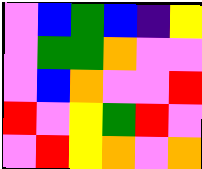[["violet", "blue", "green", "blue", "indigo", "yellow"], ["violet", "green", "green", "orange", "violet", "violet"], ["violet", "blue", "orange", "violet", "violet", "red"], ["red", "violet", "yellow", "green", "red", "violet"], ["violet", "red", "yellow", "orange", "violet", "orange"]]